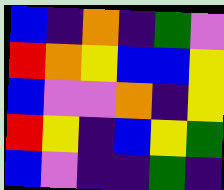[["blue", "indigo", "orange", "indigo", "green", "violet"], ["red", "orange", "yellow", "blue", "blue", "yellow"], ["blue", "violet", "violet", "orange", "indigo", "yellow"], ["red", "yellow", "indigo", "blue", "yellow", "green"], ["blue", "violet", "indigo", "indigo", "green", "indigo"]]